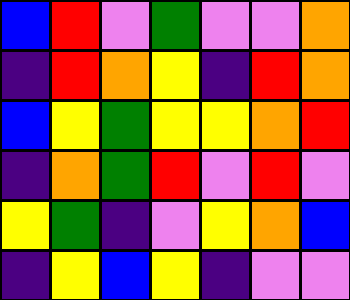[["blue", "red", "violet", "green", "violet", "violet", "orange"], ["indigo", "red", "orange", "yellow", "indigo", "red", "orange"], ["blue", "yellow", "green", "yellow", "yellow", "orange", "red"], ["indigo", "orange", "green", "red", "violet", "red", "violet"], ["yellow", "green", "indigo", "violet", "yellow", "orange", "blue"], ["indigo", "yellow", "blue", "yellow", "indigo", "violet", "violet"]]